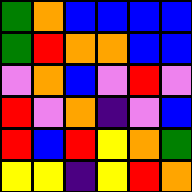[["green", "orange", "blue", "blue", "blue", "blue"], ["green", "red", "orange", "orange", "blue", "blue"], ["violet", "orange", "blue", "violet", "red", "violet"], ["red", "violet", "orange", "indigo", "violet", "blue"], ["red", "blue", "red", "yellow", "orange", "green"], ["yellow", "yellow", "indigo", "yellow", "red", "orange"]]